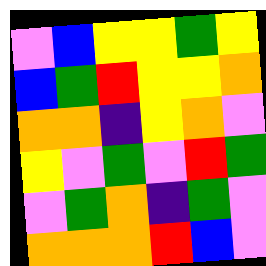[["violet", "blue", "yellow", "yellow", "green", "yellow"], ["blue", "green", "red", "yellow", "yellow", "orange"], ["orange", "orange", "indigo", "yellow", "orange", "violet"], ["yellow", "violet", "green", "violet", "red", "green"], ["violet", "green", "orange", "indigo", "green", "violet"], ["orange", "orange", "orange", "red", "blue", "violet"]]